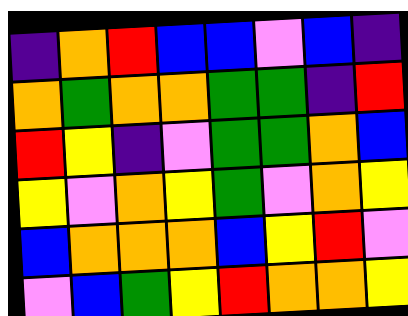[["indigo", "orange", "red", "blue", "blue", "violet", "blue", "indigo"], ["orange", "green", "orange", "orange", "green", "green", "indigo", "red"], ["red", "yellow", "indigo", "violet", "green", "green", "orange", "blue"], ["yellow", "violet", "orange", "yellow", "green", "violet", "orange", "yellow"], ["blue", "orange", "orange", "orange", "blue", "yellow", "red", "violet"], ["violet", "blue", "green", "yellow", "red", "orange", "orange", "yellow"]]